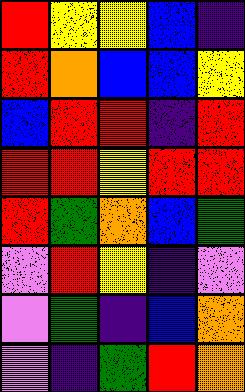[["red", "yellow", "yellow", "blue", "indigo"], ["red", "orange", "blue", "blue", "yellow"], ["blue", "red", "red", "indigo", "red"], ["red", "red", "yellow", "red", "red"], ["red", "green", "orange", "blue", "green"], ["violet", "red", "yellow", "indigo", "violet"], ["violet", "green", "indigo", "blue", "orange"], ["violet", "indigo", "green", "red", "orange"]]